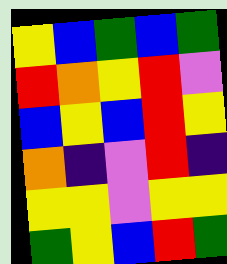[["yellow", "blue", "green", "blue", "green"], ["red", "orange", "yellow", "red", "violet"], ["blue", "yellow", "blue", "red", "yellow"], ["orange", "indigo", "violet", "red", "indigo"], ["yellow", "yellow", "violet", "yellow", "yellow"], ["green", "yellow", "blue", "red", "green"]]